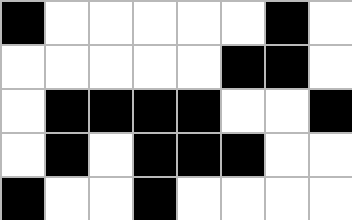[["black", "white", "white", "white", "white", "white", "black", "white"], ["white", "white", "white", "white", "white", "black", "black", "white"], ["white", "black", "black", "black", "black", "white", "white", "black"], ["white", "black", "white", "black", "black", "black", "white", "white"], ["black", "white", "white", "black", "white", "white", "white", "white"]]